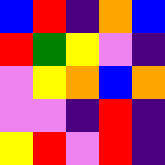[["blue", "red", "indigo", "orange", "blue"], ["red", "green", "yellow", "violet", "indigo"], ["violet", "yellow", "orange", "blue", "orange"], ["violet", "violet", "indigo", "red", "indigo"], ["yellow", "red", "violet", "red", "indigo"]]